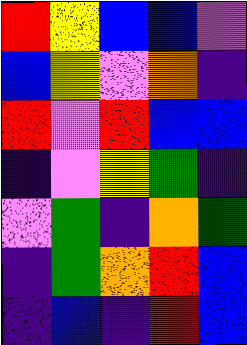[["red", "yellow", "blue", "blue", "violet"], ["blue", "yellow", "violet", "orange", "indigo"], ["red", "violet", "red", "blue", "blue"], ["indigo", "violet", "yellow", "green", "indigo"], ["violet", "green", "indigo", "orange", "green"], ["indigo", "green", "orange", "red", "blue"], ["indigo", "blue", "indigo", "red", "blue"]]